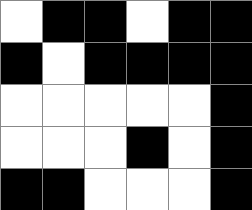[["white", "black", "black", "white", "black", "black"], ["black", "white", "black", "black", "black", "black"], ["white", "white", "white", "white", "white", "black"], ["white", "white", "white", "black", "white", "black"], ["black", "black", "white", "white", "white", "black"]]